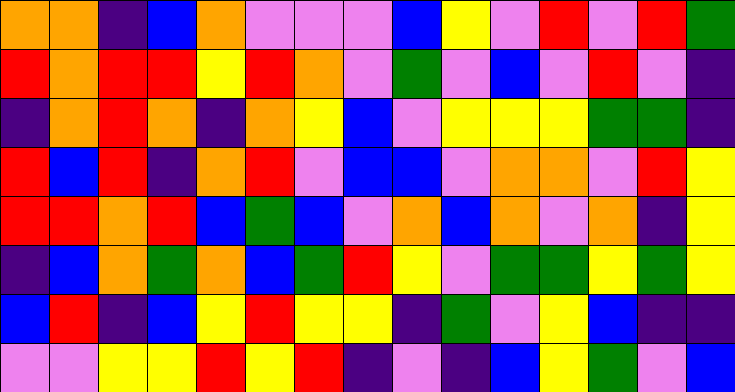[["orange", "orange", "indigo", "blue", "orange", "violet", "violet", "violet", "blue", "yellow", "violet", "red", "violet", "red", "green"], ["red", "orange", "red", "red", "yellow", "red", "orange", "violet", "green", "violet", "blue", "violet", "red", "violet", "indigo"], ["indigo", "orange", "red", "orange", "indigo", "orange", "yellow", "blue", "violet", "yellow", "yellow", "yellow", "green", "green", "indigo"], ["red", "blue", "red", "indigo", "orange", "red", "violet", "blue", "blue", "violet", "orange", "orange", "violet", "red", "yellow"], ["red", "red", "orange", "red", "blue", "green", "blue", "violet", "orange", "blue", "orange", "violet", "orange", "indigo", "yellow"], ["indigo", "blue", "orange", "green", "orange", "blue", "green", "red", "yellow", "violet", "green", "green", "yellow", "green", "yellow"], ["blue", "red", "indigo", "blue", "yellow", "red", "yellow", "yellow", "indigo", "green", "violet", "yellow", "blue", "indigo", "indigo"], ["violet", "violet", "yellow", "yellow", "red", "yellow", "red", "indigo", "violet", "indigo", "blue", "yellow", "green", "violet", "blue"]]